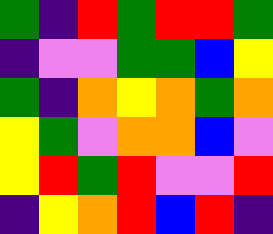[["green", "indigo", "red", "green", "red", "red", "green"], ["indigo", "violet", "violet", "green", "green", "blue", "yellow"], ["green", "indigo", "orange", "yellow", "orange", "green", "orange"], ["yellow", "green", "violet", "orange", "orange", "blue", "violet"], ["yellow", "red", "green", "red", "violet", "violet", "red"], ["indigo", "yellow", "orange", "red", "blue", "red", "indigo"]]